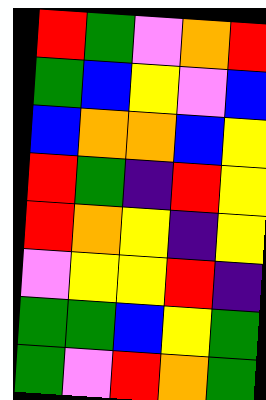[["red", "green", "violet", "orange", "red"], ["green", "blue", "yellow", "violet", "blue"], ["blue", "orange", "orange", "blue", "yellow"], ["red", "green", "indigo", "red", "yellow"], ["red", "orange", "yellow", "indigo", "yellow"], ["violet", "yellow", "yellow", "red", "indigo"], ["green", "green", "blue", "yellow", "green"], ["green", "violet", "red", "orange", "green"]]